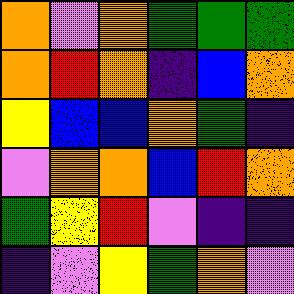[["orange", "violet", "orange", "green", "green", "green"], ["orange", "red", "orange", "indigo", "blue", "orange"], ["yellow", "blue", "blue", "orange", "green", "indigo"], ["violet", "orange", "orange", "blue", "red", "orange"], ["green", "yellow", "red", "violet", "indigo", "indigo"], ["indigo", "violet", "yellow", "green", "orange", "violet"]]